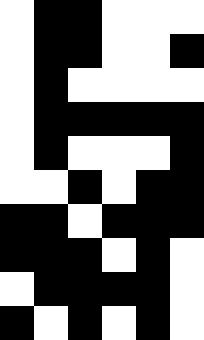[["white", "black", "black", "white", "white", "white"], ["white", "black", "black", "white", "white", "black"], ["white", "black", "white", "white", "white", "white"], ["white", "black", "black", "black", "black", "black"], ["white", "black", "white", "white", "white", "black"], ["white", "white", "black", "white", "black", "black"], ["black", "black", "white", "black", "black", "black"], ["black", "black", "black", "white", "black", "white"], ["white", "black", "black", "black", "black", "white"], ["black", "white", "black", "white", "black", "white"]]